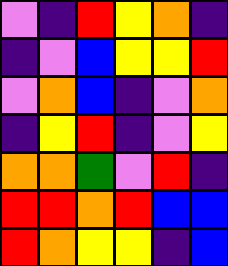[["violet", "indigo", "red", "yellow", "orange", "indigo"], ["indigo", "violet", "blue", "yellow", "yellow", "red"], ["violet", "orange", "blue", "indigo", "violet", "orange"], ["indigo", "yellow", "red", "indigo", "violet", "yellow"], ["orange", "orange", "green", "violet", "red", "indigo"], ["red", "red", "orange", "red", "blue", "blue"], ["red", "orange", "yellow", "yellow", "indigo", "blue"]]